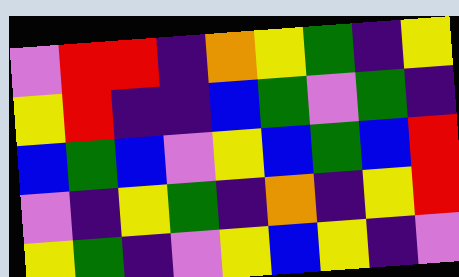[["violet", "red", "red", "indigo", "orange", "yellow", "green", "indigo", "yellow"], ["yellow", "red", "indigo", "indigo", "blue", "green", "violet", "green", "indigo"], ["blue", "green", "blue", "violet", "yellow", "blue", "green", "blue", "red"], ["violet", "indigo", "yellow", "green", "indigo", "orange", "indigo", "yellow", "red"], ["yellow", "green", "indigo", "violet", "yellow", "blue", "yellow", "indigo", "violet"]]